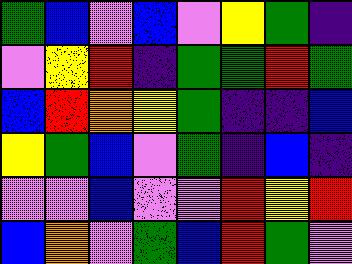[["green", "blue", "violet", "blue", "violet", "yellow", "green", "indigo"], ["violet", "yellow", "red", "indigo", "green", "green", "red", "green"], ["blue", "red", "orange", "yellow", "green", "indigo", "indigo", "blue"], ["yellow", "green", "blue", "violet", "green", "indigo", "blue", "indigo"], ["violet", "violet", "blue", "violet", "violet", "red", "yellow", "red"], ["blue", "orange", "violet", "green", "blue", "red", "green", "violet"]]